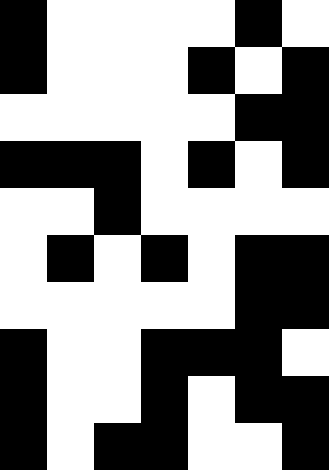[["black", "white", "white", "white", "white", "black", "white"], ["black", "white", "white", "white", "black", "white", "black"], ["white", "white", "white", "white", "white", "black", "black"], ["black", "black", "black", "white", "black", "white", "black"], ["white", "white", "black", "white", "white", "white", "white"], ["white", "black", "white", "black", "white", "black", "black"], ["white", "white", "white", "white", "white", "black", "black"], ["black", "white", "white", "black", "black", "black", "white"], ["black", "white", "white", "black", "white", "black", "black"], ["black", "white", "black", "black", "white", "white", "black"]]